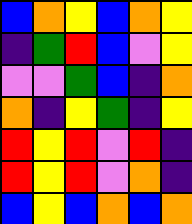[["blue", "orange", "yellow", "blue", "orange", "yellow"], ["indigo", "green", "red", "blue", "violet", "yellow"], ["violet", "violet", "green", "blue", "indigo", "orange"], ["orange", "indigo", "yellow", "green", "indigo", "yellow"], ["red", "yellow", "red", "violet", "red", "indigo"], ["red", "yellow", "red", "violet", "orange", "indigo"], ["blue", "yellow", "blue", "orange", "blue", "orange"]]